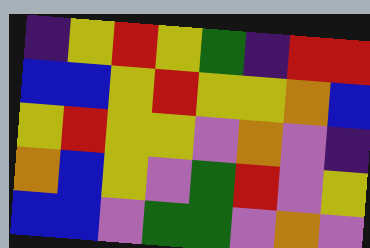[["indigo", "yellow", "red", "yellow", "green", "indigo", "red", "red"], ["blue", "blue", "yellow", "red", "yellow", "yellow", "orange", "blue"], ["yellow", "red", "yellow", "yellow", "violet", "orange", "violet", "indigo"], ["orange", "blue", "yellow", "violet", "green", "red", "violet", "yellow"], ["blue", "blue", "violet", "green", "green", "violet", "orange", "violet"]]